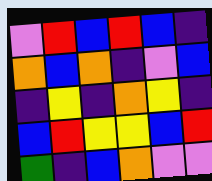[["violet", "red", "blue", "red", "blue", "indigo"], ["orange", "blue", "orange", "indigo", "violet", "blue"], ["indigo", "yellow", "indigo", "orange", "yellow", "indigo"], ["blue", "red", "yellow", "yellow", "blue", "red"], ["green", "indigo", "blue", "orange", "violet", "violet"]]